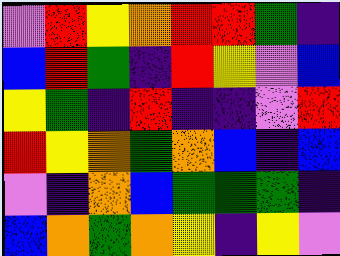[["violet", "red", "yellow", "orange", "red", "red", "green", "indigo"], ["blue", "red", "green", "indigo", "red", "yellow", "violet", "blue"], ["yellow", "green", "indigo", "red", "indigo", "indigo", "violet", "red"], ["red", "yellow", "orange", "green", "orange", "blue", "indigo", "blue"], ["violet", "indigo", "orange", "blue", "green", "green", "green", "indigo"], ["blue", "orange", "green", "orange", "yellow", "indigo", "yellow", "violet"]]